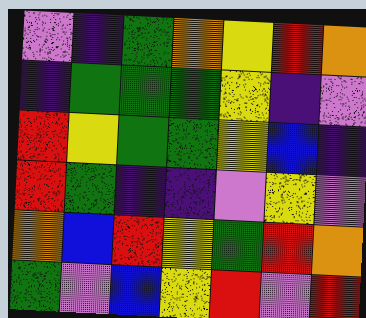[["violet", "indigo", "green", "orange", "yellow", "red", "orange"], ["indigo", "green", "green", "green", "yellow", "indigo", "violet"], ["red", "yellow", "green", "green", "yellow", "blue", "indigo"], ["red", "green", "indigo", "indigo", "violet", "yellow", "violet"], ["orange", "blue", "red", "yellow", "green", "red", "orange"], ["green", "violet", "blue", "yellow", "red", "violet", "red"]]